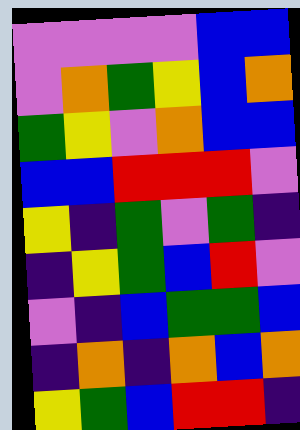[["violet", "violet", "violet", "violet", "blue", "blue"], ["violet", "orange", "green", "yellow", "blue", "orange"], ["green", "yellow", "violet", "orange", "blue", "blue"], ["blue", "blue", "red", "red", "red", "violet"], ["yellow", "indigo", "green", "violet", "green", "indigo"], ["indigo", "yellow", "green", "blue", "red", "violet"], ["violet", "indigo", "blue", "green", "green", "blue"], ["indigo", "orange", "indigo", "orange", "blue", "orange"], ["yellow", "green", "blue", "red", "red", "indigo"]]